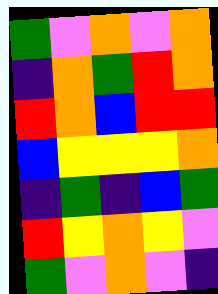[["green", "violet", "orange", "violet", "orange"], ["indigo", "orange", "green", "red", "orange"], ["red", "orange", "blue", "red", "red"], ["blue", "yellow", "yellow", "yellow", "orange"], ["indigo", "green", "indigo", "blue", "green"], ["red", "yellow", "orange", "yellow", "violet"], ["green", "violet", "orange", "violet", "indigo"]]